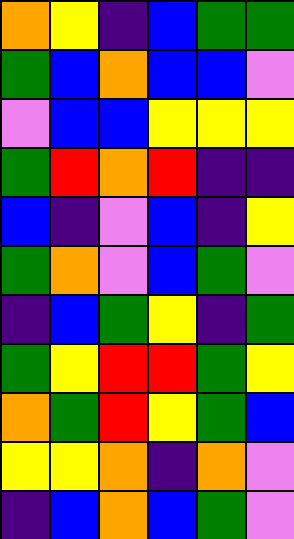[["orange", "yellow", "indigo", "blue", "green", "green"], ["green", "blue", "orange", "blue", "blue", "violet"], ["violet", "blue", "blue", "yellow", "yellow", "yellow"], ["green", "red", "orange", "red", "indigo", "indigo"], ["blue", "indigo", "violet", "blue", "indigo", "yellow"], ["green", "orange", "violet", "blue", "green", "violet"], ["indigo", "blue", "green", "yellow", "indigo", "green"], ["green", "yellow", "red", "red", "green", "yellow"], ["orange", "green", "red", "yellow", "green", "blue"], ["yellow", "yellow", "orange", "indigo", "orange", "violet"], ["indigo", "blue", "orange", "blue", "green", "violet"]]